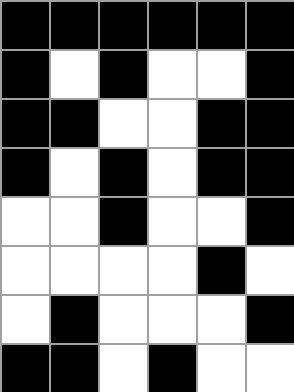[["black", "black", "black", "black", "black", "black"], ["black", "white", "black", "white", "white", "black"], ["black", "black", "white", "white", "black", "black"], ["black", "white", "black", "white", "black", "black"], ["white", "white", "black", "white", "white", "black"], ["white", "white", "white", "white", "black", "white"], ["white", "black", "white", "white", "white", "black"], ["black", "black", "white", "black", "white", "white"]]